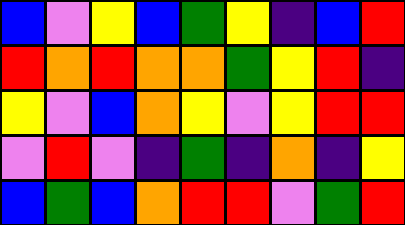[["blue", "violet", "yellow", "blue", "green", "yellow", "indigo", "blue", "red"], ["red", "orange", "red", "orange", "orange", "green", "yellow", "red", "indigo"], ["yellow", "violet", "blue", "orange", "yellow", "violet", "yellow", "red", "red"], ["violet", "red", "violet", "indigo", "green", "indigo", "orange", "indigo", "yellow"], ["blue", "green", "blue", "orange", "red", "red", "violet", "green", "red"]]